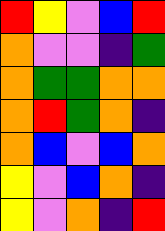[["red", "yellow", "violet", "blue", "red"], ["orange", "violet", "violet", "indigo", "green"], ["orange", "green", "green", "orange", "orange"], ["orange", "red", "green", "orange", "indigo"], ["orange", "blue", "violet", "blue", "orange"], ["yellow", "violet", "blue", "orange", "indigo"], ["yellow", "violet", "orange", "indigo", "red"]]